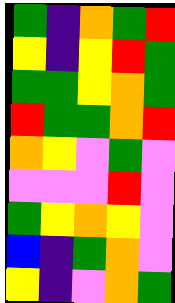[["green", "indigo", "orange", "green", "red"], ["yellow", "indigo", "yellow", "red", "green"], ["green", "green", "yellow", "orange", "green"], ["red", "green", "green", "orange", "red"], ["orange", "yellow", "violet", "green", "violet"], ["violet", "violet", "violet", "red", "violet"], ["green", "yellow", "orange", "yellow", "violet"], ["blue", "indigo", "green", "orange", "violet"], ["yellow", "indigo", "violet", "orange", "green"]]